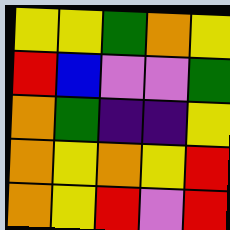[["yellow", "yellow", "green", "orange", "yellow"], ["red", "blue", "violet", "violet", "green"], ["orange", "green", "indigo", "indigo", "yellow"], ["orange", "yellow", "orange", "yellow", "red"], ["orange", "yellow", "red", "violet", "red"]]